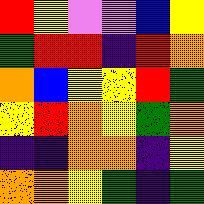[["red", "yellow", "violet", "violet", "blue", "yellow"], ["green", "red", "red", "indigo", "red", "orange"], ["orange", "blue", "yellow", "yellow", "red", "green"], ["yellow", "red", "orange", "yellow", "green", "orange"], ["indigo", "indigo", "orange", "orange", "indigo", "yellow"], ["orange", "orange", "yellow", "green", "indigo", "green"]]